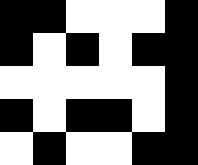[["black", "black", "white", "white", "white", "black"], ["black", "white", "black", "white", "black", "black"], ["white", "white", "white", "white", "white", "black"], ["black", "white", "black", "black", "white", "black"], ["white", "black", "white", "white", "black", "black"]]